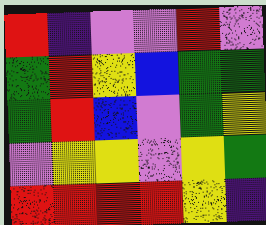[["red", "indigo", "violet", "violet", "red", "violet"], ["green", "red", "yellow", "blue", "green", "green"], ["green", "red", "blue", "violet", "green", "yellow"], ["violet", "yellow", "yellow", "violet", "yellow", "green"], ["red", "red", "red", "red", "yellow", "indigo"]]